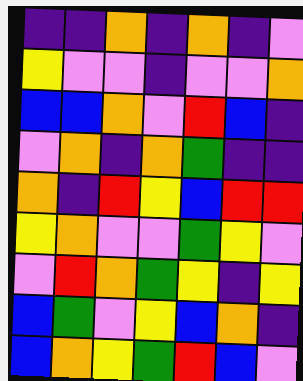[["indigo", "indigo", "orange", "indigo", "orange", "indigo", "violet"], ["yellow", "violet", "violet", "indigo", "violet", "violet", "orange"], ["blue", "blue", "orange", "violet", "red", "blue", "indigo"], ["violet", "orange", "indigo", "orange", "green", "indigo", "indigo"], ["orange", "indigo", "red", "yellow", "blue", "red", "red"], ["yellow", "orange", "violet", "violet", "green", "yellow", "violet"], ["violet", "red", "orange", "green", "yellow", "indigo", "yellow"], ["blue", "green", "violet", "yellow", "blue", "orange", "indigo"], ["blue", "orange", "yellow", "green", "red", "blue", "violet"]]